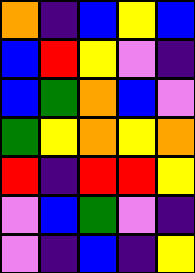[["orange", "indigo", "blue", "yellow", "blue"], ["blue", "red", "yellow", "violet", "indigo"], ["blue", "green", "orange", "blue", "violet"], ["green", "yellow", "orange", "yellow", "orange"], ["red", "indigo", "red", "red", "yellow"], ["violet", "blue", "green", "violet", "indigo"], ["violet", "indigo", "blue", "indigo", "yellow"]]